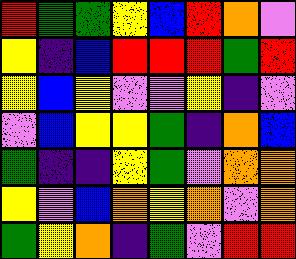[["red", "green", "green", "yellow", "blue", "red", "orange", "violet"], ["yellow", "indigo", "blue", "red", "red", "red", "green", "red"], ["yellow", "blue", "yellow", "violet", "violet", "yellow", "indigo", "violet"], ["violet", "blue", "yellow", "yellow", "green", "indigo", "orange", "blue"], ["green", "indigo", "indigo", "yellow", "green", "violet", "orange", "orange"], ["yellow", "violet", "blue", "orange", "yellow", "orange", "violet", "orange"], ["green", "yellow", "orange", "indigo", "green", "violet", "red", "red"]]